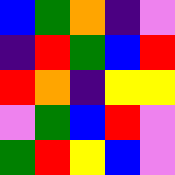[["blue", "green", "orange", "indigo", "violet"], ["indigo", "red", "green", "blue", "red"], ["red", "orange", "indigo", "yellow", "yellow"], ["violet", "green", "blue", "red", "violet"], ["green", "red", "yellow", "blue", "violet"]]